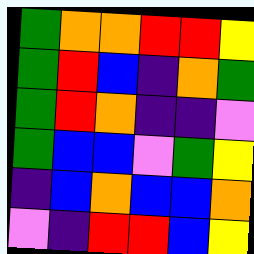[["green", "orange", "orange", "red", "red", "yellow"], ["green", "red", "blue", "indigo", "orange", "green"], ["green", "red", "orange", "indigo", "indigo", "violet"], ["green", "blue", "blue", "violet", "green", "yellow"], ["indigo", "blue", "orange", "blue", "blue", "orange"], ["violet", "indigo", "red", "red", "blue", "yellow"]]